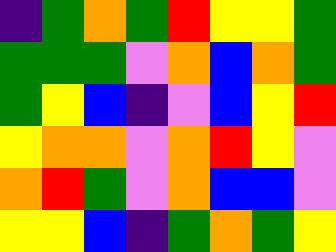[["indigo", "green", "orange", "green", "red", "yellow", "yellow", "green"], ["green", "green", "green", "violet", "orange", "blue", "orange", "green"], ["green", "yellow", "blue", "indigo", "violet", "blue", "yellow", "red"], ["yellow", "orange", "orange", "violet", "orange", "red", "yellow", "violet"], ["orange", "red", "green", "violet", "orange", "blue", "blue", "violet"], ["yellow", "yellow", "blue", "indigo", "green", "orange", "green", "yellow"]]